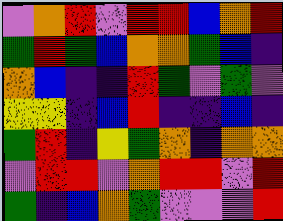[["violet", "orange", "red", "violet", "red", "red", "blue", "orange", "red"], ["green", "red", "green", "blue", "orange", "orange", "green", "blue", "indigo"], ["orange", "blue", "indigo", "indigo", "red", "green", "violet", "green", "violet"], ["yellow", "yellow", "indigo", "blue", "red", "indigo", "indigo", "blue", "indigo"], ["green", "red", "indigo", "yellow", "green", "orange", "indigo", "orange", "orange"], ["violet", "red", "red", "violet", "orange", "red", "red", "violet", "red"], ["green", "indigo", "blue", "orange", "green", "violet", "violet", "violet", "red"]]